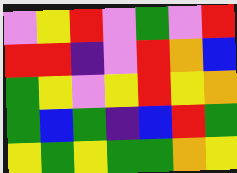[["violet", "yellow", "red", "violet", "green", "violet", "red"], ["red", "red", "indigo", "violet", "red", "orange", "blue"], ["green", "yellow", "violet", "yellow", "red", "yellow", "orange"], ["green", "blue", "green", "indigo", "blue", "red", "green"], ["yellow", "green", "yellow", "green", "green", "orange", "yellow"]]